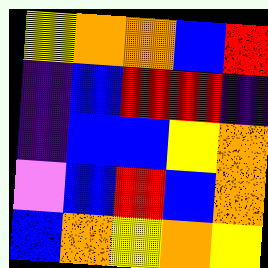[["yellow", "orange", "orange", "blue", "red"], ["indigo", "blue", "red", "red", "indigo"], ["indigo", "blue", "blue", "yellow", "orange"], ["violet", "blue", "red", "blue", "orange"], ["blue", "orange", "yellow", "orange", "yellow"]]